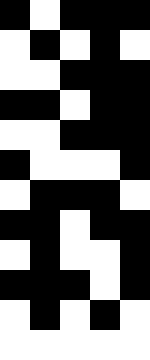[["black", "white", "black", "black", "black"], ["white", "black", "white", "black", "white"], ["white", "white", "black", "black", "black"], ["black", "black", "white", "black", "black"], ["white", "white", "black", "black", "black"], ["black", "white", "white", "white", "black"], ["white", "black", "black", "black", "white"], ["black", "black", "white", "black", "black"], ["white", "black", "white", "white", "black"], ["black", "black", "black", "white", "black"], ["white", "black", "white", "black", "white"], ["white", "white", "white", "white", "white"]]